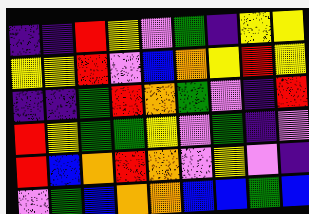[["indigo", "indigo", "red", "yellow", "violet", "green", "indigo", "yellow", "yellow"], ["yellow", "yellow", "red", "violet", "blue", "orange", "yellow", "red", "yellow"], ["indigo", "indigo", "green", "red", "orange", "green", "violet", "indigo", "red"], ["red", "yellow", "green", "green", "yellow", "violet", "green", "indigo", "violet"], ["red", "blue", "orange", "red", "orange", "violet", "yellow", "violet", "indigo"], ["violet", "green", "blue", "orange", "orange", "blue", "blue", "green", "blue"]]